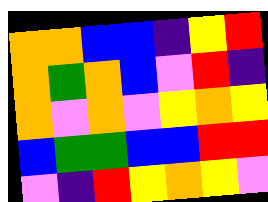[["orange", "orange", "blue", "blue", "indigo", "yellow", "red"], ["orange", "green", "orange", "blue", "violet", "red", "indigo"], ["orange", "violet", "orange", "violet", "yellow", "orange", "yellow"], ["blue", "green", "green", "blue", "blue", "red", "red"], ["violet", "indigo", "red", "yellow", "orange", "yellow", "violet"]]